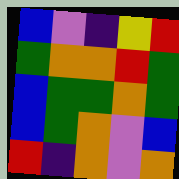[["blue", "violet", "indigo", "yellow", "red"], ["green", "orange", "orange", "red", "green"], ["blue", "green", "green", "orange", "green"], ["blue", "green", "orange", "violet", "blue"], ["red", "indigo", "orange", "violet", "orange"]]